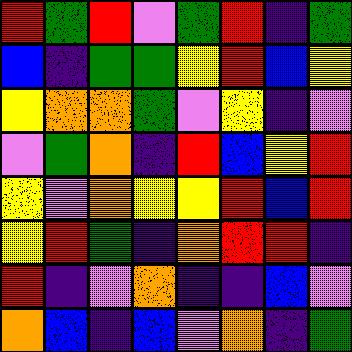[["red", "green", "red", "violet", "green", "red", "indigo", "green"], ["blue", "indigo", "green", "green", "yellow", "red", "blue", "yellow"], ["yellow", "orange", "orange", "green", "violet", "yellow", "indigo", "violet"], ["violet", "green", "orange", "indigo", "red", "blue", "yellow", "red"], ["yellow", "violet", "orange", "yellow", "yellow", "red", "blue", "red"], ["yellow", "red", "green", "indigo", "orange", "red", "red", "indigo"], ["red", "indigo", "violet", "orange", "indigo", "indigo", "blue", "violet"], ["orange", "blue", "indigo", "blue", "violet", "orange", "indigo", "green"]]